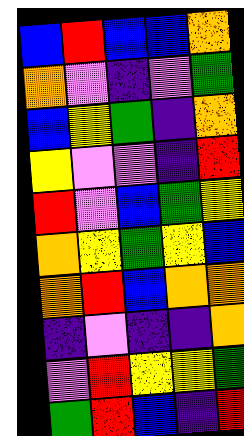[["blue", "red", "blue", "blue", "orange"], ["orange", "violet", "indigo", "violet", "green"], ["blue", "yellow", "green", "indigo", "orange"], ["yellow", "violet", "violet", "indigo", "red"], ["red", "violet", "blue", "green", "yellow"], ["orange", "yellow", "green", "yellow", "blue"], ["orange", "red", "blue", "orange", "orange"], ["indigo", "violet", "indigo", "indigo", "orange"], ["violet", "red", "yellow", "yellow", "green"], ["green", "red", "blue", "indigo", "red"]]